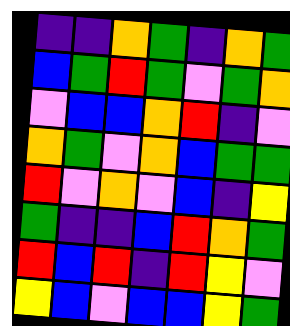[["indigo", "indigo", "orange", "green", "indigo", "orange", "green"], ["blue", "green", "red", "green", "violet", "green", "orange"], ["violet", "blue", "blue", "orange", "red", "indigo", "violet"], ["orange", "green", "violet", "orange", "blue", "green", "green"], ["red", "violet", "orange", "violet", "blue", "indigo", "yellow"], ["green", "indigo", "indigo", "blue", "red", "orange", "green"], ["red", "blue", "red", "indigo", "red", "yellow", "violet"], ["yellow", "blue", "violet", "blue", "blue", "yellow", "green"]]